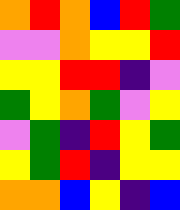[["orange", "red", "orange", "blue", "red", "green"], ["violet", "violet", "orange", "yellow", "yellow", "red"], ["yellow", "yellow", "red", "red", "indigo", "violet"], ["green", "yellow", "orange", "green", "violet", "yellow"], ["violet", "green", "indigo", "red", "yellow", "green"], ["yellow", "green", "red", "indigo", "yellow", "yellow"], ["orange", "orange", "blue", "yellow", "indigo", "blue"]]